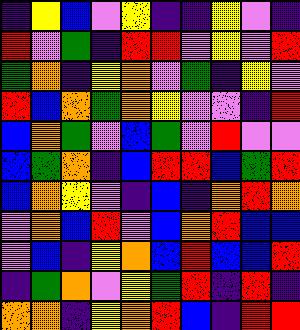[["indigo", "yellow", "blue", "violet", "yellow", "indigo", "indigo", "yellow", "violet", "indigo"], ["red", "violet", "green", "indigo", "red", "red", "violet", "yellow", "violet", "red"], ["green", "orange", "indigo", "yellow", "orange", "violet", "green", "indigo", "yellow", "violet"], ["red", "blue", "orange", "green", "orange", "yellow", "violet", "violet", "indigo", "red"], ["blue", "orange", "green", "violet", "blue", "green", "violet", "red", "violet", "violet"], ["blue", "green", "orange", "indigo", "blue", "red", "red", "blue", "green", "red"], ["blue", "orange", "yellow", "violet", "indigo", "blue", "indigo", "orange", "red", "orange"], ["violet", "orange", "blue", "red", "violet", "blue", "orange", "red", "blue", "blue"], ["violet", "blue", "indigo", "yellow", "orange", "blue", "red", "blue", "blue", "red"], ["indigo", "green", "orange", "violet", "yellow", "green", "red", "indigo", "red", "indigo"], ["orange", "orange", "indigo", "yellow", "orange", "red", "blue", "indigo", "red", "red"]]